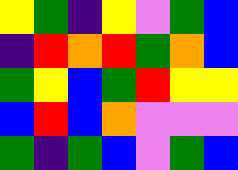[["yellow", "green", "indigo", "yellow", "violet", "green", "blue"], ["indigo", "red", "orange", "red", "green", "orange", "blue"], ["green", "yellow", "blue", "green", "red", "yellow", "yellow"], ["blue", "red", "blue", "orange", "violet", "violet", "violet"], ["green", "indigo", "green", "blue", "violet", "green", "blue"]]